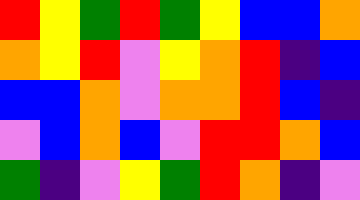[["red", "yellow", "green", "red", "green", "yellow", "blue", "blue", "orange"], ["orange", "yellow", "red", "violet", "yellow", "orange", "red", "indigo", "blue"], ["blue", "blue", "orange", "violet", "orange", "orange", "red", "blue", "indigo"], ["violet", "blue", "orange", "blue", "violet", "red", "red", "orange", "blue"], ["green", "indigo", "violet", "yellow", "green", "red", "orange", "indigo", "violet"]]